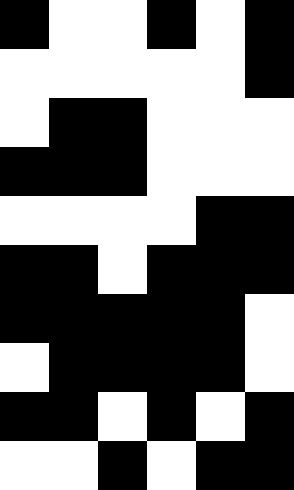[["black", "white", "white", "black", "white", "black"], ["white", "white", "white", "white", "white", "black"], ["white", "black", "black", "white", "white", "white"], ["black", "black", "black", "white", "white", "white"], ["white", "white", "white", "white", "black", "black"], ["black", "black", "white", "black", "black", "black"], ["black", "black", "black", "black", "black", "white"], ["white", "black", "black", "black", "black", "white"], ["black", "black", "white", "black", "white", "black"], ["white", "white", "black", "white", "black", "black"]]